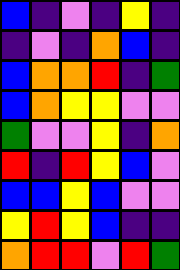[["blue", "indigo", "violet", "indigo", "yellow", "indigo"], ["indigo", "violet", "indigo", "orange", "blue", "indigo"], ["blue", "orange", "orange", "red", "indigo", "green"], ["blue", "orange", "yellow", "yellow", "violet", "violet"], ["green", "violet", "violet", "yellow", "indigo", "orange"], ["red", "indigo", "red", "yellow", "blue", "violet"], ["blue", "blue", "yellow", "blue", "violet", "violet"], ["yellow", "red", "yellow", "blue", "indigo", "indigo"], ["orange", "red", "red", "violet", "red", "green"]]